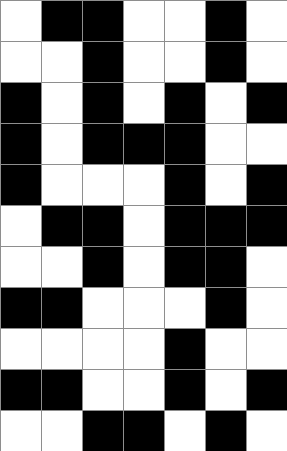[["white", "black", "black", "white", "white", "black", "white"], ["white", "white", "black", "white", "white", "black", "white"], ["black", "white", "black", "white", "black", "white", "black"], ["black", "white", "black", "black", "black", "white", "white"], ["black", "white", "white", "white", "black", "white", "black"], ["white", "black", "black", "white", "black", "black", "black"], ["white", "white", "black", "white", "black", "black", "white"], ["black", "black", "white", "white", "white", "black", "white"], ["white", "white", "white", "white", "black", "white", "white"], ["black", "black", "white", "white", "black", "white", "black"], ["white", "white", "black", "black", "white", "black", "white"]]